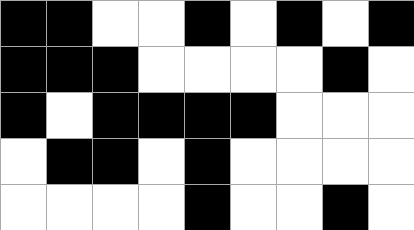[["black", "black", "white", "white", "black", "white", "black", "white", "black"], ["black", "black", "black", "white", "white", "white", "white", "black", "white"], ["black", "white", "black", "black", "black", "black", "white", "white", "white"], ["white", "black", "black", "white", "black", "white", "white", "white", "white"], ["white", "white", "white", "white", "black", "white", "white", "black", "white"]]